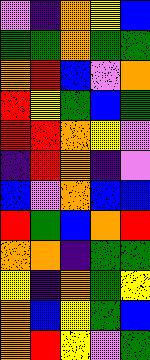[["violet", "indigo", "orange", "yellow", "blue"], ["green", "green", "orange", "green", "green"], ["orange", "red", "blue", "violet", "orange"], ["red", "yellow", "green", "blue", "green"], ["red", "red", "orange", "yellow", "violet"], ["indigo", "red", "orange", "indigo", "violet"], ["blue", "violet", "orange", "blue", "blue"], ["red", "green", "blue", "orange", "red"], ["orange", "orange", "indigo", "green", "green"], ["yellow", "indigo", "orange", "green", "yellow"], ["orange", "blue", "yellow", "green", "blue"], ["orange", "red", "yellow", "violet", "green"]]